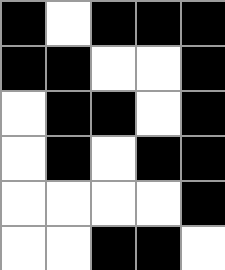[["black", "white", "black", "black", "black"], ["black", "black", "white", "white", "black"], ["white", "black", "black", "white", "black"], ["white", "black", "white", "black", "black"], ["white", "white", "white", "white", "black"], ["white", "white", "black", "black", "white"]]